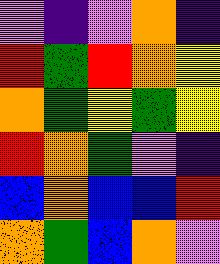[["violet", "indigo", "violet", "orange", "indigo"], ["red", "green", "red", "orange", "yellow"], ["orange", "green", "yellow", "green", "yellow"], ["red", "orange", "green", "violet", "indigo"], ["blue", "orange", "blue", "blue", "red"], ["orange", "green", "blue", "orange", "violet"]]